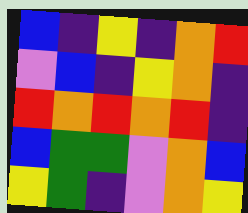[["blue", "indigo", "yellow", "indigo", "orange", "red"], ["violet", "blue", "indigo", "yellow", "orange", "indigo"], ["red", "orange", "red", "orange", "red", "indigo"], ["blue", "green", "green", "violet", "orange", "blue"], ["yellow", "green", "indigo", "violet", "orange", "yellow"]]